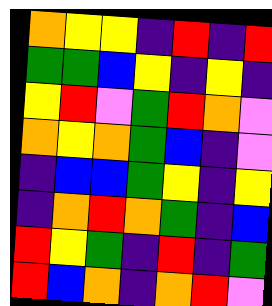[["orange", "yellow", "yellow", "indigo", "red", "indigo", "red"], ["green", "green", "blue", "yellow", "indigo", "yellow", "indigo"], ["yellow", "red", "violet", "green", "red", "orange", "violet"], ["orange", "yellow", "orange", "green", "blue", "indigo", "violet"], ["indigo", "blue", "blue", "green", "yellow", "indigo", "yellow"], ["indigo", "orange", "red", "orange", "green", "indigo", "blue"], ["red", "yellow", "green", "indigo", "red", "indigo", "green"], ["red", "blue", "orange", "indigo", "orange", "red", "violet"]]